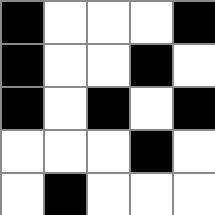[["black", "white", "white", "white", "black"], ["black", "white", "white", "black", "white"], ["black", "white", "black", "white", "black"], ["white", "white", "white", "black", "white"], ["white", "black", "white", "white", "white"]]